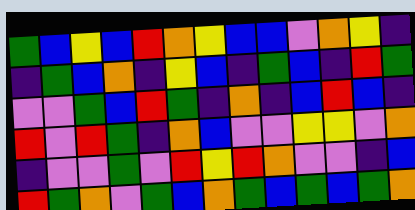[["green", "blue", "yellow", "blue", "red", "orange", "yellow", "blue", "blue", "violet", "orange", "yellow", "indigo"], ["indigo", "green", "blue", "orange", "indigo", "yellow", "blue", "indigo", "green", "blue", "indigo", "red", "green"], ["violet", "violet", "green", "blue", "red", "green", "indigo", "orange", "indigo", "blue", "red", "blue", "indigo"], ["red", "violet", "red", "green", "indigo", "orange", "blue", "violet", "violet", "yellow", "yellow", "violet", "orange"], ["indigo", "violet", "violet", "green", "violet", "red", "yellow", "red", "orange", "violet", "violet", "indigo", "blue"], ["red", "green", "orange", "violet", "green", "blue", "orange", "green", "blue", "green", "blue", "green", "orange"]]